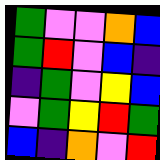[["green", "violet", "violet", "orange", "blue"], ["green", "red", "violet", "blue", "indigo"], ["indigo", "green", "violet", "yellow", "blue"], ["violet", "green", "yellow", "red", "green"], ["blue", "indigo", "orange", "violet", "red"]]